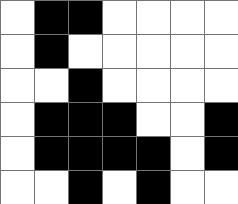[["white", "black", "black", "white", "white", "white", "white"], ["white", "black", "white", "white", "white", "white", "white"], ["white", "white", "black", "white", "white", "white", "white"], ["white", "black", "black", "black", "white", "white", "black"], ["white", "black", "black", "black", "black", "white", "black"], ["white", "white", "black", "white", "black", "white", "white"]]